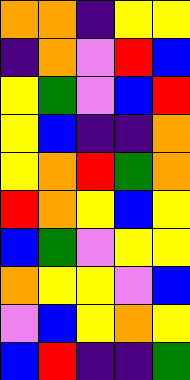[["orange", "orange", "indigo", "yellow", "yellow"], ["indigo", "orange", "violet", "red", "blue"], ["yellow", "green", "violet", "blue", "red"], ["yellow", "blue", "indigo", "indigo", "orange"], ["yellow", "orange", "red", "green", "orange"], ["red", "orange", "yellow", "blue", "yellow"], ["blue", "green", "violet", "yellow", "yellow"], ["orange", "yellow", "yellow", "violet", "blue"], ["violet", "blue", "yellow", "orange", "yellow"], ["blue", "red", "indigo", "indigo", "green"]]